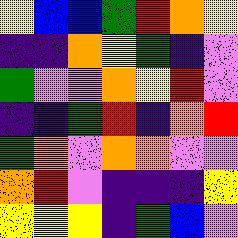[["yellow", "blue", "blue", "green", "red", "orange", "yellow"], ["indigo", "indigo", "orange", "yellow", "green", "indigo", "violet"], ["green", "violet", "violet", "orange", "yellow", "red", "violet"], ["indigo", "indigo", "green", "red", "indigo", "orange", "red"], ["green", "orange", "violet", "orange", "orange", "violet", "violet"], ["orange", "red", "violet", "indigo", "indigo", "indigo", "yellow"], ["yellow", "yellow", "yellow", "indigo", "green", "blue", "violet"]]